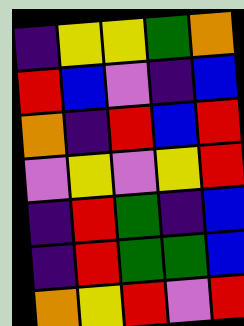[["indigo", "yellow", "yellow", "green", "orange"], ["red", "blue", "violet", "indigo", "blue"], ["orange", "indigo", "red", "blue", "red"], ["violet", "yellow", "violet", "yellow", "red"], ["indigo", "red", "green", "indigo", "blue"], ["indigo", "red", "green", "green", "blue"], ["orange", "yellow", "red", "violet", "red"]]